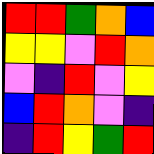[["red", "red", "green", "orange", "blue"], ["yellow", "yellow", "violet", "red", "orange"], ["violet", "indigo", "red", "violet", "yellow"], ["blue", "red", "orange", "violet", "indigo"], ["indigo", "red", "yellow", "green", "red"]]